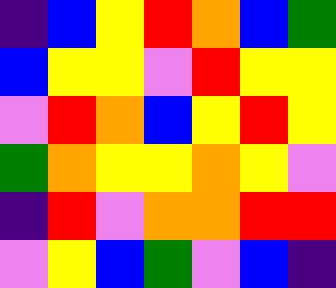[["indigo", "blue", "yellow", "red", "orange", "blue", "green"], ["blue", "yellow", "yellow", "violet", "red", "yellow", "yellow"], ["violet", "red", "orange", "blue", "yellow", "red", "yellow"], ["green", "orange", "yellow", "yellow", "orange", "yellow", "violet"], ["indigo", "red", "violet", "orange", "orange", "red", "red"], ["violet", "yellow", "blue", "green", "violet", "blue", "indigo"]]